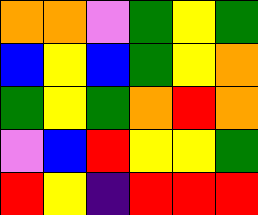[["orange", "orange", "violet", "green", "yellow", "green"], ["blue", "yellow", "blue", "green", "yellow", "orange"], ["green", "yellow", "green", "orange", "red", "orange"], ["violet", "blue", "red", "yellow", "yellow", "green"], ["red", "yellow", "indigo", "red", "red", "red"]]